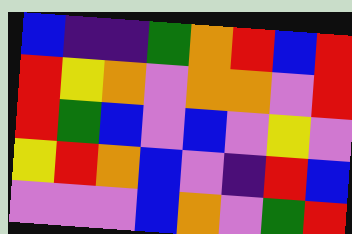[["blue", "indigo", "indigo", "green", "orange", "red", "blue", "red"], ["red", "yellow", "orange", "violet", "orange", "orange", "violet", "red"], ["red", "green", "blue", "violet", "blue", "violet", "yellow", "violet"], ["yellow", "red", "orange", "blue", "violet", "indigo", "red", "blue"], ["violet", "violet", "violet", "blue", "orange", "violet", "green", "red"]]